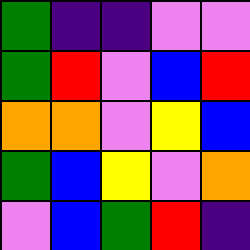[["green", "indigo", "indigo", "violet", "violet"], ["green", "red", "violet", "blue", "red"], ["orange", "orange", "violet", "yellow", "blue"], ["green", "blue", "yellow", "violet", "orange"], ["violet", "blue", "green", "red", "indigo"]]